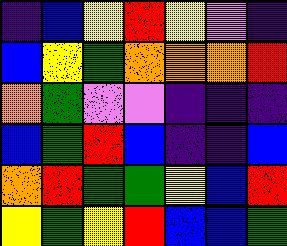[["indigo", "blue", "yellow", "red", "yellow", "violet", "indigo"], ["blue", "yellow", "green", "orange", "orange", "orange", "red"], ["orange", "green", "violet", "violet", "indigo", "indigo", "indigo"], ["blue", "green", "red", "blue", "indigo", "indigo", "blue"], ["orange", "red", "green", "green", "yellow", "blue", "red"], ["yellow", "green", "yellow", "red", "blue", "blue", "green"]]